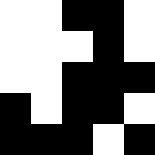[["white", "white", "black", "black", "white"], ["white", "white", "white", "black", "white"], ["white", "white", "black", "black", "black"], ["black", "white", "black", "black", "white"], ["black", "black", "black", "white", "black"]]